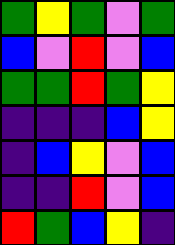[["green", "yellow", "green", "violet", "green"], ["blue", "violet", "red", "violet", "blue"], ["green", "green", "red", "green", "yellow"], ["indigo", "indigo", "indigo", "blue", "yellow"], ["indigo", "blue", "yellow", "violet", "blue"], ["indigo", "indigo", "red", "violet", "blue"], ["red", "green", "blue", "yellow", "indigo"]]